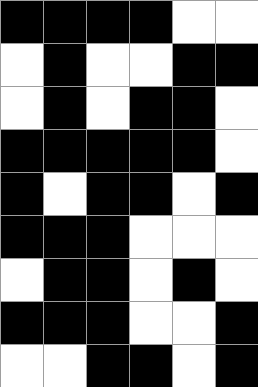[["black", "black", "black", "black", "white", "white"], ["white", "black", "white", "white", "black", "black"], ["white", "black", "white", "black", "black", "white"], ["black", "black", "black", "black", "black", "white"], ["black", "white", "black", "black", "white", "black"], ["black", "black", "black", "white", "white", "white"], ["white", "black", "black", "white", "black", "white"], ["black", "black", "black", "white", "white", "black"], ["white", "white", "black", "black", "white", "black"]]